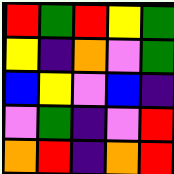[["red", "green", "red", "yellow", "green"], ["yellow", "indigo", "orange", "violet", "green"], ["blue", "yellow", "violet", "blue", "indigo"], ["violet", "green", "indigo", "violet", "red"], ["orange", "red", "indigo", "orange", "red"]]